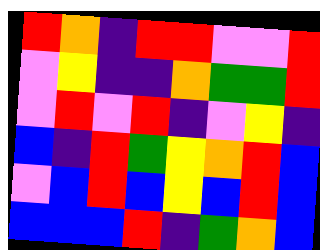[["red", "orange", "indigo", "red", "red", "violet", "violet", "red"], ["violet", "yellow", "indigo", "indigo", "orange", "green", "green", "red"], ["violet", "red", "violet", "red", "indigo", "violet", "yellow", "indigo"], ["blue", "indigo", "red", "green", "yellow", "orange", "red", "blue"], ["violet", "blue", "red", "blue", "yellow", "blue", "red", "blue"], ["blue", "blue", "blue", "red", "indigo", "green", "orange", "blue"]]